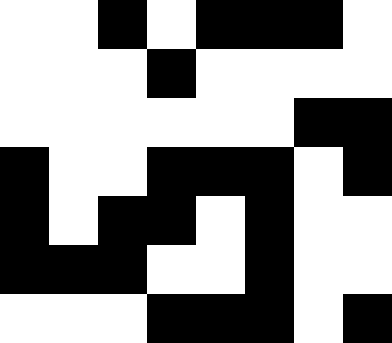[["white", "white", "black", "white", "black", "black", "black", "white"], ["white", "white", "white", "black", "white", "white", "white", "white"], ["white", "white", "white", "white", "white", "white", "black", "black"], ["black", "white", "white", "black", "black", "black", "white", "black"], ["black", "white", "black", "black", "white", "black", "white", "white"], ["black", "black", "black", "white", "white", "black", "white", "white"], ["white", "white", "white", "black", "black", "black", "white", "black"]]